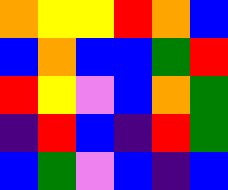[["orange", "yellow", "yellow", "red", "orange", "blue"], ["blue", "orange", "blue", "blue", "green", "red"], ["red", "yellow", "violet", "blue", "orange", "green"], ["indigo", "red", "blue", "indigo", "red", "green"], ["blue", "green", "violet", "blue", "indigo", "blue"]]